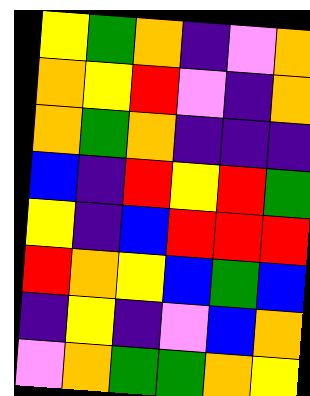[["yellow", "green", "orange", "indigo", "violet", "orange"], ["orange", "yellow", "red", "violet", "indigo", "orange"], ["orange", "green", "orange", "indigo", "indigo", "indigo"], ["blue", "indigo", "red", "yellow", "red", "green"], ["yellow", "indigo", "blue", "red", "red", "red"], ["red", "orange", "yellow", "blue", "green", "blue"], ["indigo", "yellow", "indigo", "violet", "blue", "orange"], ["violet", "orange", "green", "green", "orange", "yellow"]]